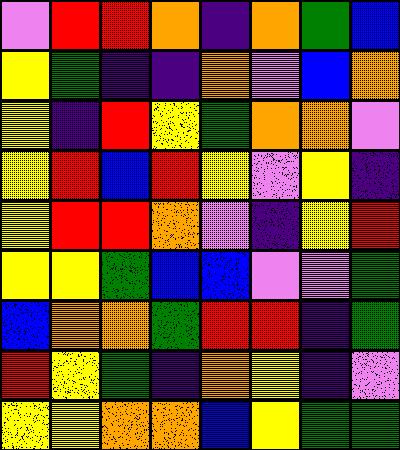[["violet", "red", "red", "orange", "indigo", "orange", "green", "blue"], ["yellow", "green", "indigo", "indigo", "orange", "violet", "blue", "orange"], ["yellow", "indigo", "red", "yellow", "green", "orange", "orange", "violet"], ["yellow", "red", "blue", "red", "yellow", "violet", "yellow", "indigo"], ["yellow", "red", "red", "orange", "violet", "indigo", "yellow", "red"], ["yellow", "yellow", "green", "blue", "blue", "violet", "violet", "green"], ["blue", "orange", "orange", "green", "red", "red", "indigo", "green"], ["red", "yellow", "green", "indigo", "orange", "yellow", "indigo", "violet"], ["yellow", "yellow", "orange", "orange", "blue", "yellow", "green", "green"]]